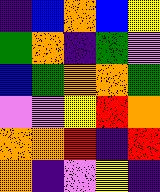[["indigo", "blue", "orange", "blue", "yellow"], ["green", "orange", "indigo", "green", "violet"], ["blue", "green", "orange", "orange", "green"], ["violet", "violet", "yellow", "red", "orange"], ["orange", "orange", "red", "indigo", "red"], ["orange", "indigo", "violet", "yellow", "indigo"]]